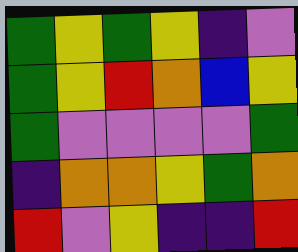[["green", "yellow", "green", "yellow", "indigo", "violet"], ["green", "yellow", "red", "orange", "blue", "yellow"], ["green", "violet", "violet", "violet", "violet", "green"], ["indigo", "orange", "orange", "yellow", "green", "orange"], ["red", "violet", "yellow", "indigo", "indigo", "red"]]